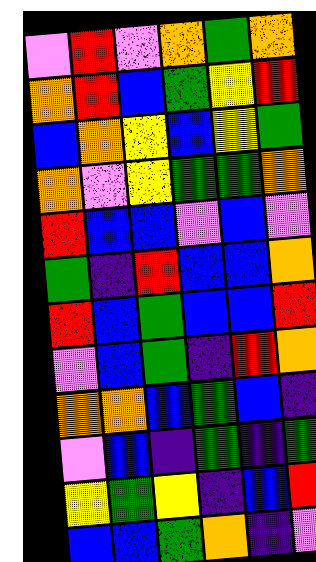[["violet", "red", "violet", "orange", "green", "orange"], ["orange", "red", "blue", "green", "yellow", "red"], ["blue", "orange", "yellow", "blue", "yellow", "green"], ["orange", "violet", "yellow", "green", "green", "orange"], ["red", "blue", "blue", "violet", "blue", "violet"], ["green", "indigo", "red", "blue", "blue", "orange"], ["red", "blue", "green", "blue", "blue", "red"], ["violet", "blue", "green", "indigo", "red", "orange"], ["orange", "orange", "blue", "green", "blue", "indigo"], ["violet", "blue", "indigo", "green", "indigo", "green"], ["yellow", "green", "yellow", "indigo", "blue", "red"], ["blue", "blue", "green", "orange", "indigo", "violet"]]